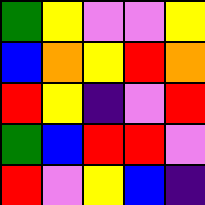[["green", "yellow", "violet", "violet", "yellow"], ["blue", "orange", "yellow", "red", "orange"], ["red", "yellow", "indigo", "violet", "red"], ["green", "blue", "red", "red", "violet"], ["red", "violet", "yellow", "blue", "indigo"]]